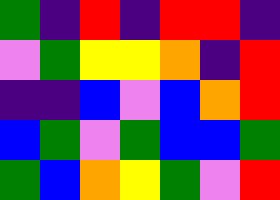[["green", "indigo", "red", "indigo", "red", "red", "indigo"], ["violet", "green", "yellow", "yellow", "orange", "indigo", "red"], ["indigo", "indigo", "blue", "violet", "blue", "orange", "red"], ["blue", "green", "violet", "green", "blue", "blue", "green"], ["green", "blue", "orange", "yellow", "green", "violet", "red"]]